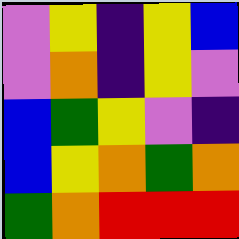[["violet", "yellow", "indigo", "yellow", "blue"], ["violet", "orange", "indigo", "yellow", "violet"], ["blue", "green", "yellow", "violet", "indigo"], ["blue", "yellow", "orange", "green", "orange"], ["green", "orange", "red", "red", "red"]]